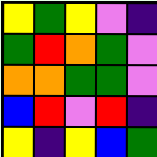[["yellow", "green", "yellow", "violet", "indigo"], ["green", "red", "orange", "green", "violet"], ["orange", "orange", "green", "green", "violet"], ["blue", "red", "violet", "red", "indigo"], ["yellow", "indigo", "yellow", "blue", "green"]]